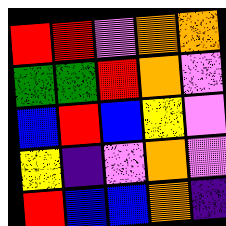[["red", "red", "violet", "orange", "orange"], ["green", "green", "red", "orange", "violet"], ["blue", "red", "blue", "yellow", "violet"], ["yellow", "indigo", "violet", "orange", "violet"], ["red", "blue", "blue", "orange", "indigo"]]